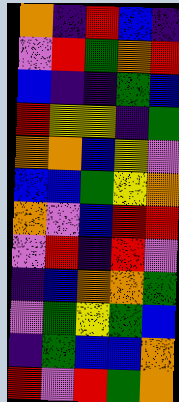[["orange", "indigo", "red", "blue", "indigo"], ["violet", "red", "green", "orange", "red"], ["blue", "indigo", "indigo", "green", "blue"], ["red", "yellow", "yellow", "indigo", "green"], ["orange", "orange", "blue", "yellow", "violet"], ["blue", "blue", "green", "yellow", "orange"], ["orange", "violet", "blue", "red", "red"], ["violet", "red", "indigo", "red", "violet"], ["indigo", "blue", "orange", "orange", "green"], ["violet", "green", "yellow", "green", "blue"], ["indigo", "green", "blue", "blue", "orange"], ["red", "violet", "red", "green", "orange"]]